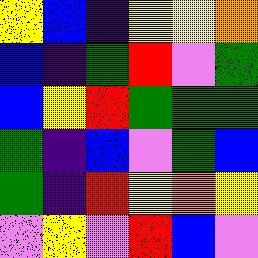[["yellow", "blue", "indigo", "yellow", "yellow", "orange"], ["blue", "indigo", "green", "red", "violet", "green"], ["blue", "yellow", "red", "green", "green", "green"], ["green", "indigo", "blue", "violet", "green", "blue"], ["green", "indigo", "red", "yellow", "orange", "yellow"], ["violet", "yellow", "violet", "red", "blue", "violet"]]